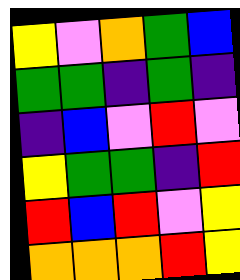[["yellow", "violet", "orange", "green", "blue"], ["green", "green", "indigo", "green", "indigo"], ["indigo", "blue", "violet", "red", "violet"], ["yellow", "green", "green", "indigo", "red"], ["red", "blue", "red", "violet", "yellow"], ["orange", "orange", "orange", "red", "yellow"]]